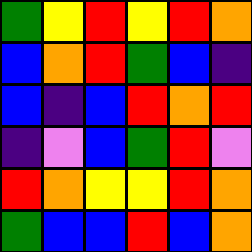[["green", "yellow", "red", "yellow", "red", "orange"], ["blue", "orange", "red", "green", "blue", "indigo"], ["blue", "indigo", "blue", "red", "orange", "red"], ["indigo", "violet", "blue", "green", "red", "violet"], ["red", "orange", "yellow", "yellow", "red", "orange"], ["green", "blue", "blue", "red", "blue", "orange"]]